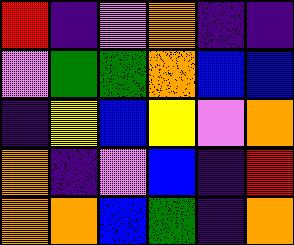[["red", "indigo", "violet", "orange", "indigo", "indigo"], ["violet", "green", "green", "orange", "blue", "blue"], ["indigo", "yellow", "blue", "yellow", "violet", "orange"], ["orange", "indigo", "violet", "blue", "indigo", "red"], ["orange", "orange", "blue", "green", "indigo", "orange"]]